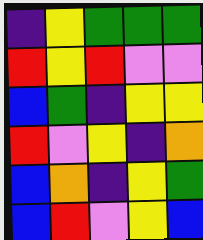[["indigo", "yellow", "green", "green", "green"], ["red", "yellow", "red", "violet", "violet"], ["blue", "green", "indigo", "yellow", "yellow"], ["red", "violet", "yellow", "indigo", "orange"], ["blue", "orange", "indigo", "yellow", "green"], ["blue", "red", "violet", "yellow", "blue"]]